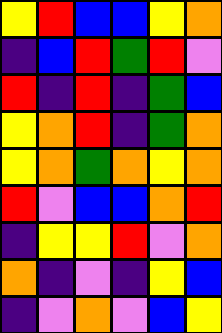[["yellow", "red", "blue", "blue", "yellow", "orange"], ["indigo", "blue", "red", "green", "red", "violet"], ["red", "indigo", "red", "indigo", "green", "blue"], ["yellow", "orange", "red", "indigo", "green", "orange"], ["yellow", "orange", "green", "orange", "yellow", "orange"], ["red", "violet", "blue", "blue", "orange", "red"], ["indigo", "yellow", "yellow", "red", "violet", "orange"], ["orange", "indigo", "violet", "indigo", "yellow", "blue"], ["indigo", "violet", "orange", "violet", "blue", "yellow"]]